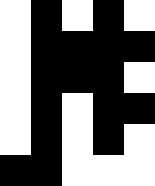[["white", "black", "white", "black", "white"], ["white", "black", "black", "black", "black"], ["white", "black", "black", "black", "white"], ["white", "black", "white", "black", "black"], ["white", "black", "white", "black", "white"], ["black", "black", "white", "white", "white"]]